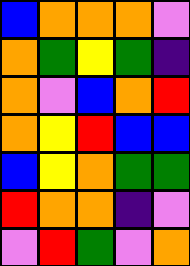[["blue", "orange", "orange", "orange", "violet"], ["orange", "green", "yellow", "green", "indigo"], ["orange", "violet", "blue", "orange", "red"], ["orange", "yellow", "red", "blue", "blue"], ["blue", "yellow", "orange", "green", "green"], ["red", "orange", "orange", "indigo", "violet"], ["violet", "red", "green", "violet", "orange"]]